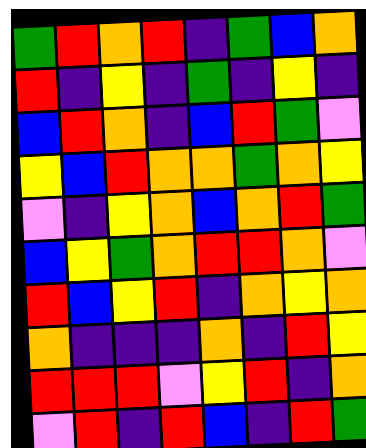[["green", "red", "orange", "red", "indigo", "green", "blue", "orange"], ["red", "indigo", "yellow", "indigo", "green", "indigo", "yellow", "indigo"], ["blue", "red", "orange", "indigo", "blue", "red", "green", "violet"], ["yellow", "blue", "red", "orange", "orange", "green", "orange", "yellow"], ["violet", "indigo", "yellow", "orange", "blue", "orange", "red", "green"], ["blue", "yellow", "green", "orange", "red", "red", "orange", "violet"], ["red", "blue", "yellow", "red", "indigo", "orange", "yellow", "orange"], ["orange", "indigo", "indigo", "indigo", "orange", "indigo", "red", "yellow"], ["red", "red", "red", "violet", "yellow", "red", "indigo", "orange"], ["violet", "red", "indigo", "red", "blue", "indigo", "red", "green"]]